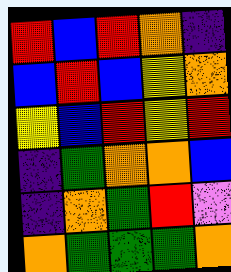[["red", "blue", "red", "orange", "indigo"], ["blue", "red", "blue", "yellow", "orange"], ["yellow", "blue", "red", "yellow", "red"], ["indigo", "green", "orange", "orange", "blue"], ["indigo", "orange", "green", "red", "violet"], ["orange", "green", "green", "green", "orange"]]